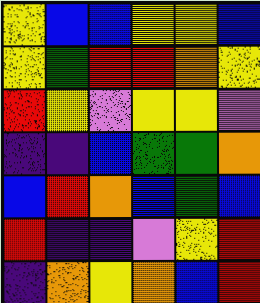[["yellow", "blue", "blue", "yellow", "yellow", "blue"], ["yellow", "green", "red", "red", "orange", "yellow"], ["red", "yellow", "violet", "yellow", "yellow", "violet"], ["indigo", "indigo", "blue", "green", "green", "orange"], ["blue", "red", "orange", "blue", "green", "blue"], ["red", "indigo", "indigo", "violet", "yellow", "red"], ["indigo", "orange", "yellow", "orange", "blue", "red"]]